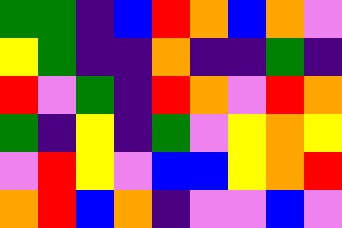[["green", "green", "indigo", "blue", "red", "orange", "blue", "orange", "violet"], ["yellow", "green", "indigo", "indigo", "orange", "indigo", "indigo", "green", "indigo"], ["red", "violet", "green", "indigo", "red", "orange", "violet", "red", "orange"], ["green", "indigo", "yellow", "indigo", "green", "violet", "yellow", "orange", "yellow"], ["violet", "red", "yellow", "violet", "blue", "blue", "yellow", "orange", "red"], ["orange", "red", "blue", "orange", "indigo", "violet", "violet", "blue", "violet"]]